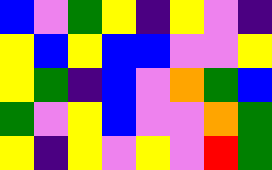[["blue", "violet", "green", "yellow", "indigo", "yellow", "violet", "indigo"], ["yellow", "blue", "yellow", "blue", "blue", "violet", "violet", "yellow"], ["yellow", "green", "indigo", "blue", "violet", "orange", "green", "blue"], ["green", "violet", "yellow", "blue", "violet", "violet", "orange", "green"], ["yellow", "indigo", "yellow", "violet", "yellow", "violet", "red", "green"]]